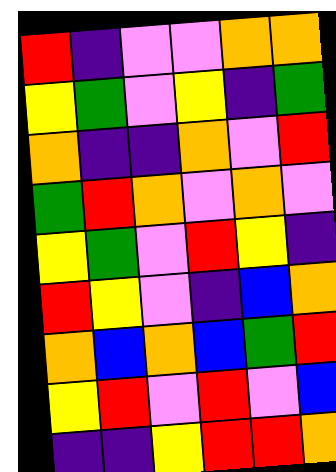[["red", "indigo", "violet", "violet", "orange", "orange"], ["yellow", "green", "violet", "yellow", "indigo", "green"], ["orange", "indigo", "indigo", "orange", "violet", "red"], ["green", "red", "orange", "violet", "orange", "violet"], ["yellow", "green", "violet", "red", "yellow", "indigo"], ["red", "yellow", "violet", "indigo", "blue", "orange"], ["orange", "blue", "orange", "blue", "green", "red"], ["yellow", "red", "violet", "red", "violet", "blue"], ["indigo", "indigo", "yellow", "red", "red", "orange"]]